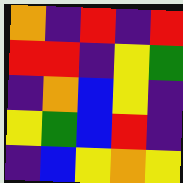[["orange", "indigo", "red", "indigo", "red"], ["red", "red", "indigo", "yellow", "green"], ["indigo", "orange", "blue", "yellow", "indigo"], ["yellow", "green", "blue", "red", "indigo"], ["indigo", "blue", "yellow", "orange", "yellow"]]